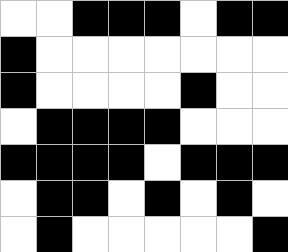[["white", "white", "black", "black", "black", "white", "black", "black"], ["black", "white", "white", "white", "white", "white", "white", "white"], ["black", "white", "white", "white", "white", "black", "white", "white"], ["white", "black", "black", "black", "black", "white", "white", "white"], ["black", "black", "black", "black", "white", "black", "black", "black"], ["white", "black", "black", "white", "black", "white", "black", "white"], ["white", "black", "white", "white", "white", "white", "white", "black"]]